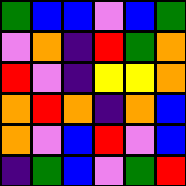[["green", "blue", "blue", "violet", "blue", "green"], ["violet", "orange", "indigo", "red", "green", "orange"], ["red", "violet", "indigo", "yellow", "yellow", "orange"], ["orange", "red", "orange", "indigo", "orange", "blue"], ["orange", "violet", "blue", "red", "violet", "blue"], ["indigo", "green", "blue", "violet", "green", "red"]]